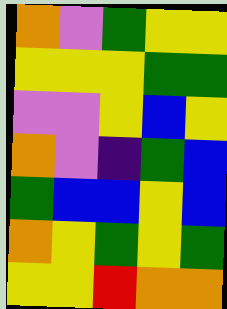[["orange", "violet", "green", "yellow", "yellow"], ["yellow", "yellow", "yellow", "green", "green"], ["violet", "violet", "yellow", "blue", "yellow"], ["orange", "violet", "indigo", "green", "blue"], ["green", "blue", "blue", "yellow", "blue"], ["orange", "yellow", "green", "yellow", "green"], ["yellow", "yellow", "red", "orange", "orange"]]